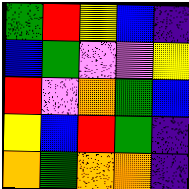[["green", "red", "yellow", "blue", "indigo"], ["blue", "green", "violet", "violet", "yellow"], ["red", "violet", "orange", "green", "blue"], ["yellow", "blue", "red", "green", "indigo"], ["orange", "green", "orange", "orange", "indigo"]]